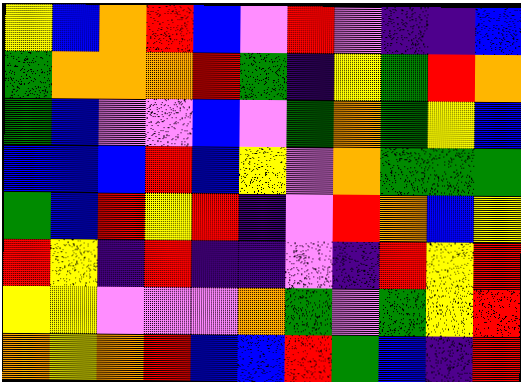[["yellow", "blue", "orange", "red", "blue", "violet", "red", "violet", "indigo", "indigo", "blue"], ["green", "orange", "orange", "orange", "red", "green", "indigo", "yellow", "green", "red", "orange"], ["green", "blue", "violet", "violet", "blue", "violet", "green", "orange", "green", "yellow", "blue"], ["blue", "blue", "blue", "red", "blue", "yellow", "violet", "orange", "green", "green", "green"], ["green", "blue", "red", "yellow", "red", "indigo", "violet", "red", "orange", "blue", "yellow"], ["red", "yellow", "indigo", "red", "indigo", "indigo", "violet", "indigo", "red", "yellow", "red"], ["yellow", "yellow", "violet", "violet", "violet", "orange", "green", "violet", "green", "yellow", "red"], ["orange", "yellow", "orange", "red", "blue", "blue", "red", "green", "blue", "indigo", "red"]]